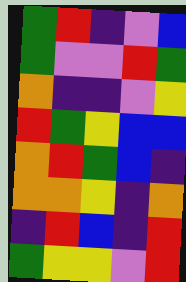[["green", "red", "indigo", "violet", "blue"], ["green", "violet", "violet", "red", "green"], ["orange", "indigo", "indigo", "violet", "yellow"], ["red", "green", "yellow", "blue", "blue"], ["orange", "red", "green", "blue", "indigo"], ["orange", "orange", "yellow", "indigo", "orange"], ["indigo", "red", "blue", "indigo", "red"], ["green", "yellow", "yellow", "violet", "red"]]